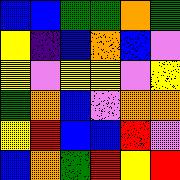[["blue", "blue", "green", "green", "orange", "green"], ["yellow", "indigo", "blue", "orange", "blue", "violet"], ["yellow", "violet", "yellow", "yellow", "violet", "yellow"], ["green", "orange", "blue", "violet", "orange", "orange"], ["yellow", "red", "blue", "blue", "red", "violet"], ["blue", "orange", "green", "red", "yellow", "red"]]